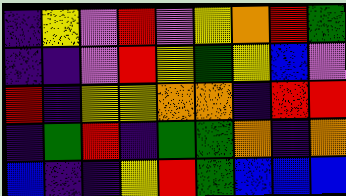[["indigo", "yellow", "violet", "red", "violet", "yellow", "orange", "red", "green"], ["indigo", "indigo", "violet", "red", "yellow", "green", "yellow", "blue", "violet"], ["red", "indigo", "yellow", "yellow", "orange", "orange", "indigo", "red", "red"], ["indigo", "green", "red", "indigo", "green", "green", "orange", "indigo", "orange"], ["blue", "indigo", "indigo", "yellow", "red", "green", "blue", "blue", "blue"]]